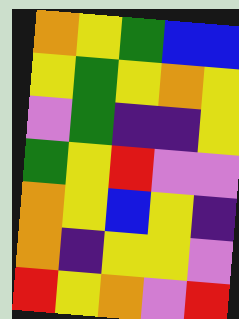[["orange", "yellow", "green", "blue", "blue"], ["yellow", "green", "yellow", "orange", "yellow"], ["violet", "green", "indigo", "indigo", "yellow"], ["green", "yellow", "red", "violet", "violet"], ["orange", "yellow", "blue", "yellow", "indigo"], ["orange", "indigo", "yellow", "yellow", "violet"], ["red", "yellow", "orange", "violet", "red"]]